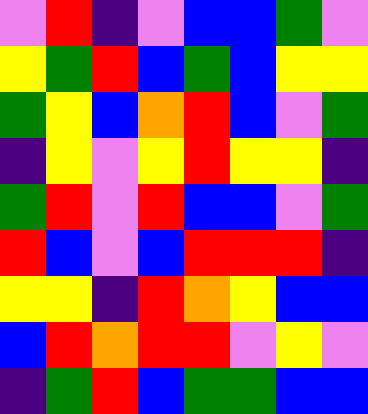[["violet", "red", "indigo", "violet", "blue", "blue", "green", "violet"], ["yellow", "green", "red", "blue", "green", "blue", "yellow", "yellow"], ["green", "yellow", "blue", "orange", "red", "blue", "violet", "green"], ["indigo", "yellow", "violet", "yellow", "red", "yellow", "yellow", "indigo"], ["green", "red", "violet", "red", "blue", "blue", "violet", "green"], ["red", "blue", "violet", "blue", "red", "red", "red", "indigo"], ["yellow", "yellow", "indigo", "red", "orange", "yellow", "blue", "blue"], ["blue", "red", "orange", "red", "red", "violet", "yellow", "violet"], ["indigo", "green", "red", "blue", "green", "green", "blue", "blue"]]